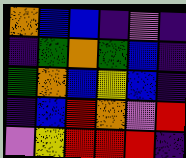[["orange", "blue", "blue", "indigo", "violet", "indigo"], ["indigo", "green", "orange", "green", "blue", "indigo"], ["green", "orange", "blue", "yellow", "blue", "indigo"], ["indigo", "blue", "red", "orange", "violet", "red"], ["violet", "yellow", "red", "red", "red", "indigo"]]